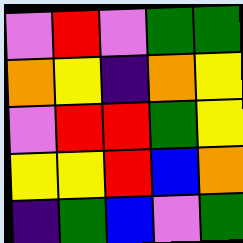[["violet", "red", "violet", "green", "green"], ["orange", "yellow", "indigo", "orange", "yellow"], ["violet", "red", "red", "green", "yellow"], ["yellow", "yellow", "red", "blue", "orange"], ["indigo", "green", "blue", "violet", "green"]]